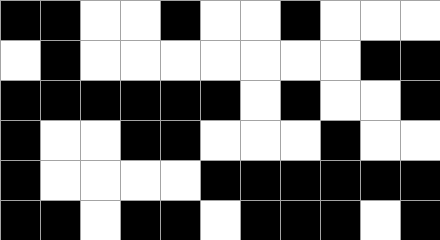[["black", "black", "white", "white", "black", "white", "white", "black", "white", "white", "white"], ["white", "black", "white", "white", "white", "white", "white", "white", "white", "black", "black"], ["black", "black", "black", "black", "black", "black", "white", "black", "white", "white", "black"], ["black", "white", "white", "black", "black", "white", "white", "white", "black", "white", "white"], ["black", "white", "white", "white", "white", "black", "black", "black", "black", "black", "black"], ["black", "black", "white", "black", "black", "white", "black", "black", "black", "white", "black"]]